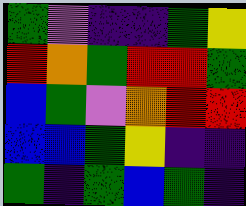[["green", "violet", "indigo", "indigo", "green", "yellow"], ["red", "orange", "green", "red", "red", "green"], ["blue", "green", "violet", "orange", "red", "red"], ["blue", "blue", "green", "yellow", "indigo", "indigo"], ["green", "indigo", "green", "blue", "green", "indigo"]]